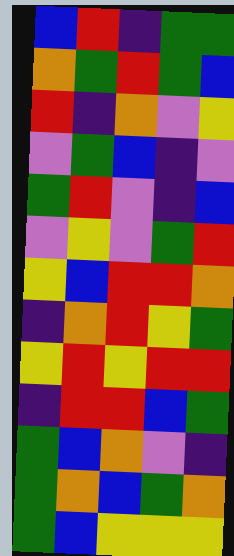[["blue", "red", "indigo", "green", "green"], ["orange", "green", "red", "green", "blue"], ["red", "indigo", "orange", "violet", "yellow"], ["violet", "green", "blue", "indigo", "violet"], ["green", "red", "violet", "indigo", "blue"], ["violet", "yellow", "violet", "green", "red"], ["yellow", "blue", "red", "red", "orange"], ["indigo", "orange", "red", "yellow", "green"], ["yellow", "red", "yellow", "red", "red"], ["indigo", "red", "red", "blue", "green"], ["green", "blue", "orange", "violet", "indigo"], ["green", "orange", "blue", "green", "orange"], ["green", "blue", "yellow", "yellow", "yellow"]]